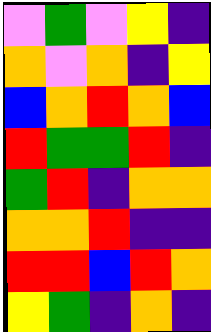[["violet", "green", "violet", "yellow", "indigo"], ["orange", "violet", "orange", "indigo", "yellow"], ["blue", "orange", "red", "orange", "blue"], ["red", "green", "green", "red", "indigo"], ["green", "red", "indigo", "orange", "orange"], ["orange", "orange", "red", "indigo", "indigo"], ["red", "red", "blue", "red", "orange"], ["yellow", "green", "indigo", "orange", "indigo"]]